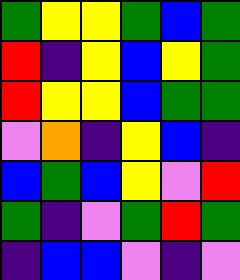[["green", "yellow", "yellow", "green", "blue", "green"], ["red", "indigo", "yellow", "blue", "yellow", "green"], ["red", "yellow", "yellow", "blue", "green", "green"], ["violet", "orange", "indigo", "yellow", "blue", "indigo"], ["blue", "green", "blue", "yellow", "violet", "red"], ["green", "indigo", "violet", "green", "red", "green"], ["indigo", "blue", "blue", "violet", "indigo", "violet"]]